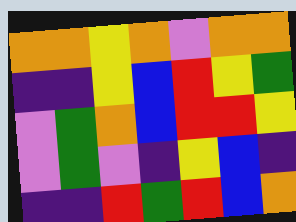[["orange", "orange", "yellow", "orange", "violet", "orange", "orange"], ["indigo", "indigo", "yellow", "blue", "red", "yellow", "green"], ["violet", "green", "orange", "blue", "red", "red", "yellow"], ["violet", "green", "violet", "indigo", "yellow", "blue", "indigo"], ["indigo", "indigo", "red", "green", "red", "blue", "orange"]]